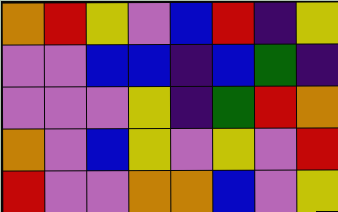[["orange", "red", "yellow", "violet", "blue", "red", "indigo", "yellow"], ["violet", "violet", "blue", "blue", "indigo", "blue", "green", "indigo"], ["violet", "violet", "violet", "yellow", "indigo", "green", "red", "orange"], ["orange", "violet", "blue", "yellow", "violet", "yellow", "violet", "red"], ["red", "violet", "violet", "orange", "orange", "blue", "violet", "yellow"]]